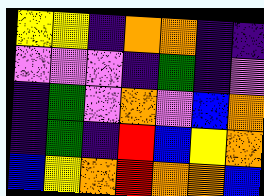[["yellow", "yellow", "indigo", "orange", "orange", "indigo", "indigo"], ["violet", "violet", "violet", "indigo", "green", "indigo", "violet"], ["indigo", "green", "violet", "orange", "violet", "blue", "orange"], ["indigo", "green", "indigo", "red", "blue", "yellow", "orange"], ["blue", "yellow", "orange", "red", "orange", "orange", "blue"]]